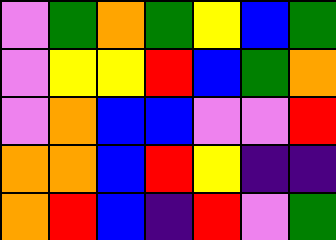[["violet", "green", "orange", "green", "yellow", "blue", "green"], ["violet", "yellow", "yellow", "red", "blue", "green", "orange"], ["violet", "orange", "blue", "blue", "violet", "violet", "red"], ["orange", "orange", "blue", "red", "yellow", "indigo", "indigo"], ["orange", "red", "blue", "indigo", "red", "violet", "green"]]